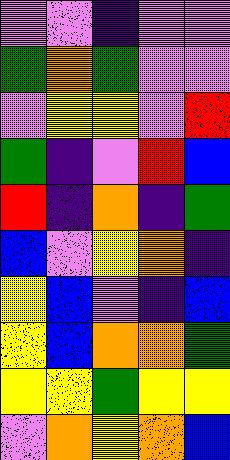[["violet", "violet", "indigo", "violet", "violet"], ["green", "orange", "green", "violet", "violet"], ["violet", "yellow", "yellow", "violet", "red"], ["green", "indigo", "violet", "red", "blue"], ["red", "indigo", "orange", "indigo", "green"], ["blue", "violet", "yellow", "orange", "indigo"], ["yellow", "blue", "violet", "indigo", "blue"], ["yellow", "blue", "orange", "orange", "green"], ["yellow", "yellow", "green", "yellow", "yellow"], ["violet", "orange", "yellow", "orange", "blue"]]